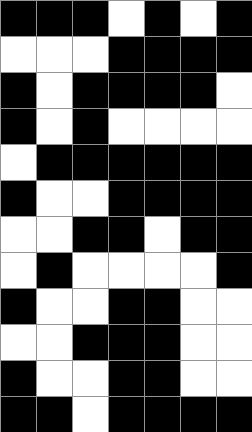[["black", "black", "black", "white", "black", "white", "black"], ["white", "white", "white", "black", "black", "black", "black"], ["black", "white", "black", "black", "black", "black", "white"], ["black", "white", "black", "white", "white", "white", "white"], ["white", "black", "black", "black", "black", "black", "black"], ["black", "white", "white", "black", "black", "black", "black"], ["white", "white", "black", "black", "white", "black", "black"], ["white", "black", "white", "white", "white", "white", "black"], ["black", "white", "white", "black", "black", "white", "white"], ["white", "white", "black", "black", "black", "white", "white"], ["black", "white", "white", "black", "black", "white", "white"], ["black", "black", "white", "black", "black", "black", "black"]]